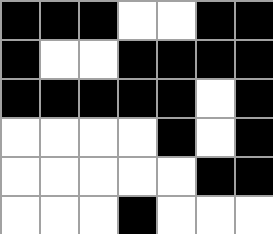[["black", "black", "black", "white", "white", "black", "black"], ["black", "white", "white", "black", "black", "black", "black"], ["black", "black", "black", "black", "black", "white", "black"], ["white", "white", "white", "white", "black", "white", "black"], ["white", "white", "white", "white", "white", "black", "black"], ["white", "white", "white", "black", "white", "white", "white"]]